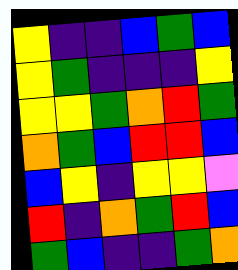[["yellow", "indigo", "indigo", "blue", "green", "blue"], ["yellow", "green", "indigo", "indigo", "indigo", "yellow"], ["yellow", "yellow", "green", "orange", "red", "green"], ["orange", "green", "blue", "red", "red", "blue"], ["blue", "yellow", "indigo", "yellow", "yellow", "violet"], ["red", "indigo", "orange", "green", "red", "blue"], ["green", "blue", "indigo", "indigo", "green", "orange"]]